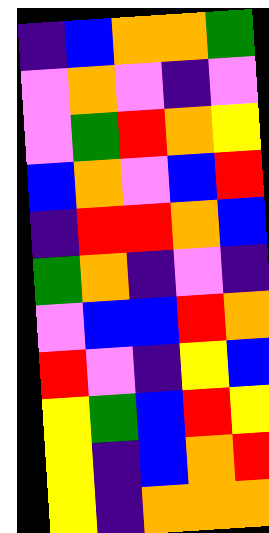[["indigo", "blue", "orange", "orange", "green"], ["violet", "orange", "violet", "indigo", "violet"], ["violet", "green", "red", "orange", "yellow"], ["blue", "orange", "violet", "blue", "red"], ["indigo", "red", "red", "orange", "blue"], ["green", "orange", "indigo", "violet", "indigo"], ["violet", "blue", "blue", "red", "orange"], ["red", "violet", "indigo", "yellow", "blue"], ["yellow", "green", "blue", "red", "yellow"], ["yellow", "indigo", "blue", "orange", "red"], ["yellow", "indigo", "orange", "orange", "orange"]]